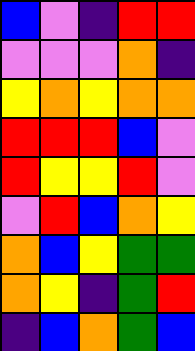[["blue", "violet", "indigo", "red", "red"], ["violet", "violet", "violet", "orange", "indigo"], ["yellow", "orange", "yellow", "orange", "orange"], ["red", "red", "red", "blue", "violet"], ["red", "yellow", "yellow", "red", "violet"], ["violet", "red", "blue", "orange", "yellow"], ["orange", "blue", "yellow", "green", "green"], ["orange", "yellow", "indigo", "green", "red"], ["indigo", "blue", "orange", "green", "blue"]]